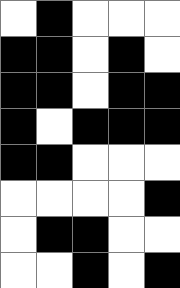[["white", "black", "white", "white", "white"], ["black", "black", "white", "black", "white"], ["black", "black", "white", "black", "black"], ["black", "white", "black", "black", "black"], ["black", "black", "white", "white", "white"], ["white", "white", "white", "white", "black"], ["white", "black", "black", "white", "white"], ["white", "white", "black", "white", "black"]]